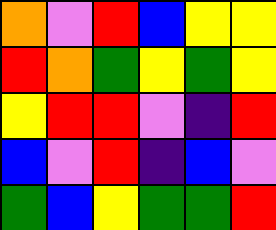[["orange", "violet", "red", "blue", "yellow", "yellow"], ["red", "orange", "green", "yellow", "green", "yellow"], ["yellow", "red", "red", "violet", "indigo", "red"], ["blue", "violet", "red", "indigo", "blue", "violet"], ["green", "blue", "yellow", "green", "green", "red"]]